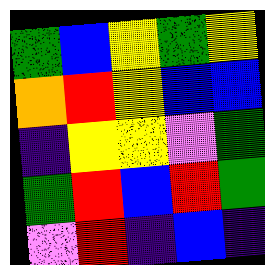[["green", "blue", "yellow", "green", "yellow"], ["orange", "red", "yellow", "blue", "blue"], ["indigo", "yellow", "yellow", "violet", "green"], ["green", "red", "blue", "red", "green"], ["violet", "red", "indigo", "blue", "indigo"]]